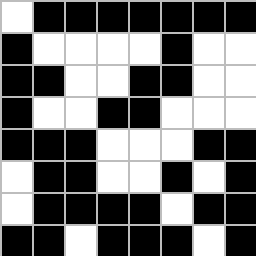[["white", "black", "black", "black", "black", "black", "black", "black"], ["black", "white", "white", "white", "white", "black", "white", "white"], ["black", "black", "white", "white", "black", "black", "white", "white"], ["black", "white", "white", "black", "black", "white", "white", "white"], ["black", "black", "black", "white", "white", "white", "black", "black"], ["white", "black", "black", "white", "white", "black", "white", "black"], ["white", "black", "black", "black", "black", "white", "black", "black"], ["black", "black", "white", "black", "black", "black", "white", "black"]]